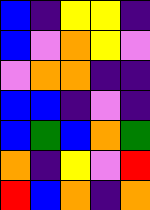[["blue", "indigo", "yellow", "yellow", "indigo"], ["blue", "violet", "orange", "yellow", "violet"], ["violet", "orange", "orange", "indigo", "indigo"], ["blue", "blue", "indigo", "violet", "indigo"], ["blue", "green", "blue", "orange", "green"], ["orange", "indigo", "yellow", "violet", "red"], ["red", "blue", "orange", "indigo", "orange"]]